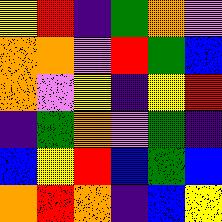[["yellow", "red", "indigo", "green", "orange", "violet"], ["orange", "orange", "violet", "red", "green", "blue"], ["orange", "violet", "yellow", "indigo", "yellow", "red"], ["indigo", "green", "orange", "violet", "green", "indigo"], ["blue", "yellow", "red", "blue", "green", "blue"], ["orange", "red", "orange", "indigo", "blue", "yellow"]]